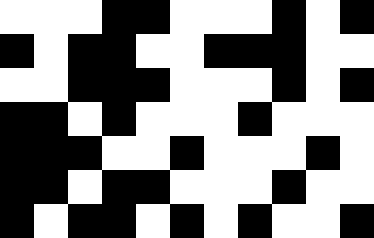[["white", "white", "white", "black", "black", "white", "white", "white", "black", "white", "black"], ["black", "white", "black", "black", "white", "white", "black", "black", "black", "white", "white"], ["white", "white", "black", "black", "black", "white", "white", "white", "black", "white", "black"], ["black", "black", "white", "black", "white", "white", "white", "black", "white", "white", "white"], ["black", "black", "black", "white", "white", "black", "white", "white", "white", "black", "white"], ["black", "black", "white", "black", "black", "white", "white", "white", "black", "white", "white"], ["black", "white", "black", "black", "white", "black", "white", "black", "white", "white", "black"]]